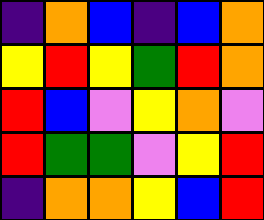[["indigo", "orange", "blue", "indigo", "blue", "orange"], ["yellow", "red", "yellow", "green", "red", "orange"], ["red", "blue", "violet", "yellow", "orange", "violet"], ["red", "green", "green", "violet", "yellow", "red"], ["indigo", "orange", "orange", "yellow", "blue", "red"]]